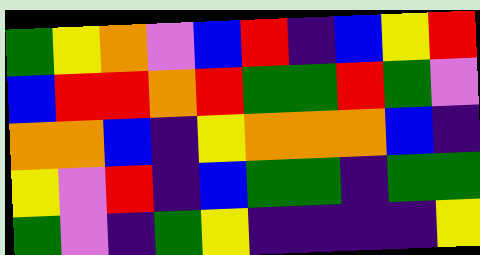[["green", "yellow", "orange", "violet", "blue", "red", "indigo", "blue", "yellow", "red"], ["blue", "red", "red", "orange", "red", "green", "green", "red", "green", "violet"], ["orange", "orange", "blue", "indigo", "yellow", "orange", "orange", "orange", "blue", "indigo"], ["yellow", "violet", "red", "indigo", "blue", "green", "green", "indigo", "green", "green"], ["green", "violet", "indigo", "green", "yellow", "indigo", "indigo", "indigo", "indigo", "yellow"]]